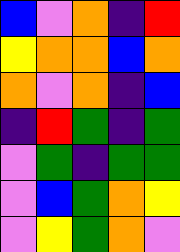[["blue", "violet", "orange", "indigo", "red"], ["yellow", "orange", "orange", "blue", "orange"], ["orange", "violet", "orange", "indigo", "blue"], ["indigo", "red", "green", "indigo", "green"], ["violet", "green", "indigo", "green", "green"], ["violet", "blue", "green", "orange", "yellow"], ["violet", "yellow", "green", "orange", "violet"]]